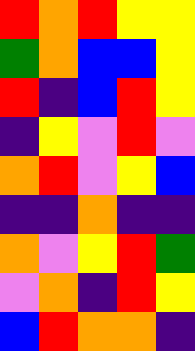[["red", "orange", "red", "yellow", "yellow"], ["green", "orange", "blue", "blue", "yellow"], ["red", "indigo", "blue", "red", "yellow"], ["indigo", "yellow", "violet", "red", "violet"], ["orange", "red", "violet", "yellow", "blue"], ["indigo", "indigo", "orange", "indigo", "indigo"], ["orange", "violet", "yellow", "red", "green"], ["violet", "orange", "indigo", "red", "yellow"], ["blue", "red", "orange", "orange", "indigo"]]